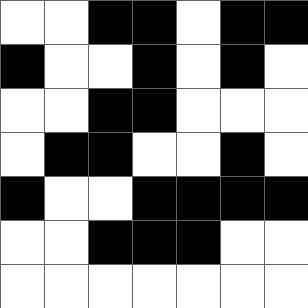[["white", "white", "black", "black", "white", "black", "black"], ["black", "white", "white", "black", "white", "black", "white"], ["white", "white", "black", "black", "white", "white", "white"], ["white", "black", "black", "white", "white", "black", "white"], ["black", "white", "white", "black", "black", "black", "black"], ["white", "white", "black", "black", "black", "white", "white"], ["white", "white", "white", "white", "white", "white", "white"]]